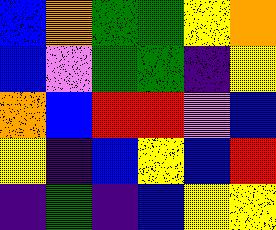[["blue", "orange", "green", "green", "yellow", "orange"], ["blue", "violet", "green", "green", "indigo", "yellow"], ["orange", "blue", "red", "red", "violet", "blue"], ["yellow", "indigo", "blue", "yellow", "blue", "red"], ["indigo", "green", "indigo", "blue", "yellow", "yellow"]]